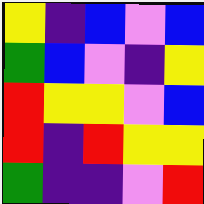[["yellow", "indigo", "blue", "violet", "blue"], ["green", "blue", "violet", "indigo", "yellow"], ["red", "yellow", "yellow", "violet", "blue"], ["red", "indigo", "red", "yellow", "yellow"], ["green", "indigo", "indigo", "violet", "red"]]